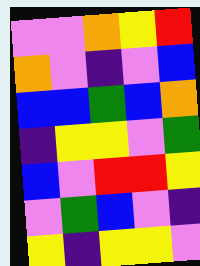[["violet", "violet", "orange", "yellow", "red"], ["orange", "violet", "indigo", "violet", "blue"], ["blue", "blue", "green", "blue", "orange"], ["indigo", "yellow", "yellow", "violet", "green"], ["blue", "violet", "red", "red", "yellow"], ["violet", "green", "blue", "violet", "indigo"], ["yellow", "indigo", "yellow", "yellow", "violet"]]